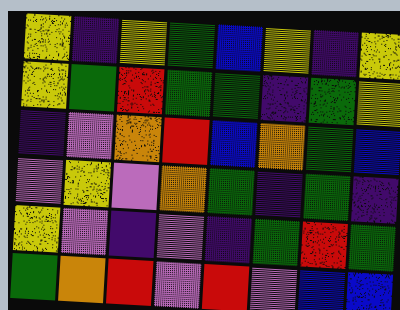[["yellow", "indigo", "yellow", "green", "blue", "yellow", "indigo", "yellow"], ["yellow", "green", "red", "green", "green", "indigo", "green", "yellow"], ["indigo", "violet", "orange", "red", "blue", "orange", "green", "blue"], ["violet", "yellow", "violet", "orange", "green", "indigo", "green", "indigo"], ["yellow", "violet", "indigo", "violet", "indigo", "green", "red", "green"], ["green", "orange", "red", "violet", "red", "violet", "blue", "blue"]]